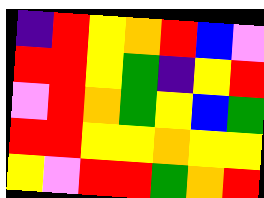[["indigo", "red", "yellow", "orange", "red", "blue", "violet"], ["red", "red", "yellow", "green", "indigo", "yellow", "red"], ["violet", "red", "orange", "green", "yellow", "blue", "green"], ["red", "red", "yellow", "yellow", "orange", "yellow", "yellow"], ["yellow", "violet", "red", "red", "green", "orange", "red"]]